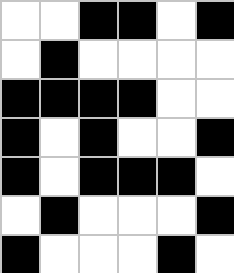[["white", "white", "black", "black", "white", "black"], ["white", "black", "white", "white", "white", "white"], ["black", "black", "black", "black", "white", "white"], ["black", "white", "black", "white", "white", "black"], ["black", "white", "black", "black", "black", "white"], ["white", "black", "white", "white", "white", "black"], ["black", "white", "white", "white", "black", "white"]]